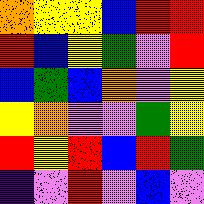[["orange", "yellow", "yellow", "blue", "red", "red"], ["red", "blue", "yellow", "green", "violet", "red"], ["blue", "green", "blue", "orange", "violet", "yellow"], ["yellow", "orange", "violet", "violet", "green", "yellow"], ["red", "yellow", "red", "blue", "red", "green"], ["indigo", "violet", "red", "violet", "blue", "violet"]]